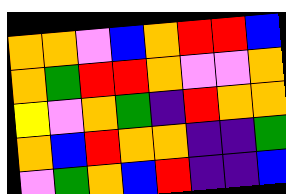[["orange", "orange", "violet", "blue", "orange", "red", "red", "blue"], ["orange", "green", "red", "red", "orange", "violet", "violet", "orange"], ["yellow", "violet", "orange", "green", "indigo", "red", "orange", "orange"], ["orange", "blue", "red", "orange", "orange", "indigo", "indigo", "green"], ["violet", "green", "orange", "blue", "red", "indigo", "indigo", "blue"]]